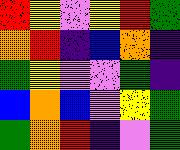[["red", "yellow", "violet", "yellow", "red", "green"], ["orange", "red", "indigo", "blue", "orange", "indigo"], ["green", "yellow", "violet", "violet", "green", "indigo"], ["blue", "orange", "blue", "violet", "yellow", "green"], ["green", "orange", "red", "indigo", "violet", "green"]]